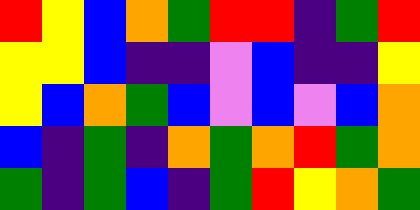[["red", "yellow", "blue", "orange", "green", "red", "red", "indigo", "green", "red"], ["yellow", "yellow", "blue", "indigo", "indigo", "violet", "blue", "indigo", "indigo", "yellow"], ["yellow", "blue", "orange", "green", "blue", "violet", "blue", "violet", "blue", "orange"], ["blue", "indigo", "green", "indigo", "orange", "green", "orange", "red", "green", "orange"], ["green", "indigo", "green", "blue", "indigo", "green", "red", "yellow", "orange", "green"]]